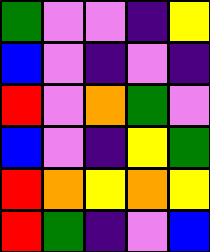[["green", "violet", "violet", "indigo", "yellow"], ["blue", "violet", "indigo", "violet", "indigo"], ["red", "violet", "orange", "green", "violet"], ["blue", "violet", "indigo", "yellow", "green"], ["red", "orange", "yellow", "orange", "yellow"], ["red", "green", "indigo", "violet", "blue"]]